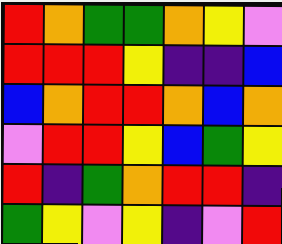[["red", "orange", "green", "green", "orange", "yellow", "violet"], ["red", "red", "red", "yellow", "indigo", "indigo", "blue"], ["blue", "orange", "red", "red", "orange", "blue", "orange"], ["violet", "red", "red", "yellow", "blue", "green", "yellow"], ["red", "indigo", "green", "orange", "red", "red", "indigo"], ["green", "yellow", "violet", "yellow", "indigo", "violet", "red"]]